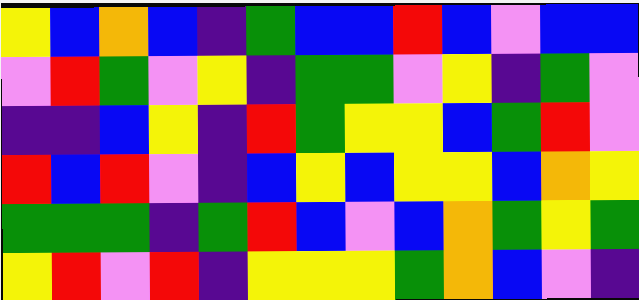[["yellow", "blue", "orange", "blue", "indigo", "green", "blue", "blue", "red", "blue", "violet", "blue", "blue"], ["violet", "red", "green", "violet", "yellow", "indigo", "green", "green", "violet", "yellow", "indigo", "green", "violet"], ["indigo", "indigo", "blue", "yellow", "indigo", "red", "green", "yellow", "yellow", "blue", "green", "red", "violet"], ["red", "blue", "red", "violet", "indigo", "blue", "yellow", "blue", "yellow", "yellow", "blue", "orange", "yellow"], ["green", "green", "green", "indigo", "green", "red", "blue", "violet", "blue", "orange", "green", "yellow", "green"], ["yellow", "red", "violet", "red", "indigo", "yellow", "yellow", "yellow", "green", "orange", "blue", "violet", "indigo"]]